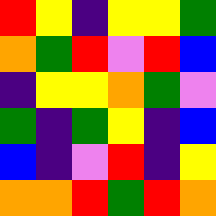[["red", "yellow", "indigo", "yellow", "yellow", "green"], ["orange", "green", "red", "violet", "red", "blue"], ["indigo", "yellow", "yellow", "orange", "green", "violet"], ["green", "indigo", "green", "yellow", "indigo", "blue"], ["blue", "indigo", "violet", "red", "indigo", "yellow"], ["orange", "orange", "red", "green", "red", "orange"]]